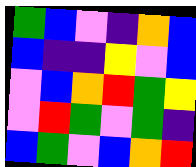[["green", "blue", "violet", "indigo", "orange", "blue"], ["blue", "indigo", "indigo", "yellow", "violet", "blue"], ["violet", "blue", "orange", "red", "green", "yellow"], ["violet", "red", "green", "violet", "green", "indigo"], ["blue", "green", "violet", "blue", "orange", "red"]]